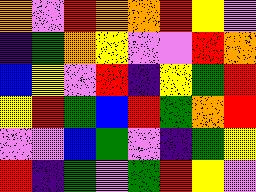[["orange", "violet", "red", "orange", "orange", "red", "yellow", "violet"], ["indigo", "green", "orange", "yellow", "violet", "violet", "red", "orange"], ["blue", "yellow", "violet", "red", "indigo", "yellow", "green", "red"], ["yellow", "red", "green", "blue", "red", "green", "orange", "red"], ["violet", "violet", "blue", "green", "violet", "indigo", "green", "yellow"], ["red", "indigo", "green", "violet", "green", "red", "yellow", "violet"]]